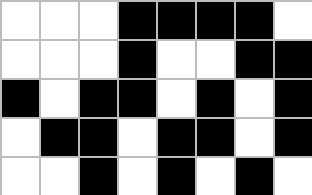[["white", "white", "white", "black", "black", "black", "black", "white"], ["white", "white", "white", "black", "white", "white", "black", "black"], ["black", "white", "black", "black", "white", "black", "white", "black"], ["white", "black", "black", "white", "black", "black", "white", "black"], ["white", "white", "black", "white", "black", "white", "black", "white"]]